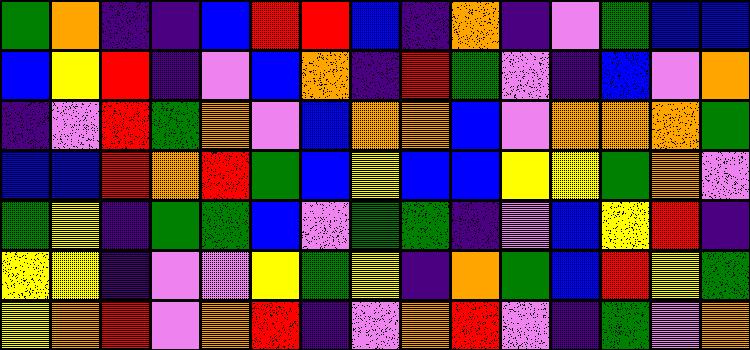[["green", "orange", "indigo", "indigo", "blue", "red", "red", "blue", "indigo", "orange", "indigo", "violet", "green", "blue", "blue"], ["blue", "yellow", "red", "indigo", "violet", "blue", "orange", "indigo", "red", "green", "violet", "indigo", "blue", "violet", "orange"], ["indigo", "violet", "red", "green", "orange", "violet", "blue", "orange", "orange", "blue", "violet", "orange", "orange", "orange", "green"], ["blue", "blue", "red", "orange", "red", "green", "blue", "yellow", "blue", "blue", "yellow", "yellow", "green", "orange", "violet"], ["green", "yellow", "indigo", "green", "green", "blue", "violet", "green", "green", "indigo", "violet", "blue", "yellow", "red", "indigo"], ["yellow", "yellow", "indigo", "violet", "violet", "yellow", "green", "yellow", "indigo", "orange", "green", "blue", "red", "yellow", "green"], ["yellow", "orange", "red", "violet", "orange", "red", "indigo", "violet", "orange", "red", "violet", "indigo", "green", "violet", "orange"]]